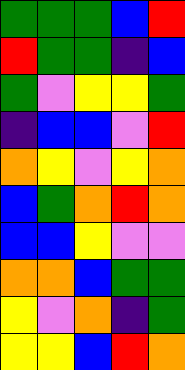[["green", "green", "green", "blue", "red"], ["red", "green", "green", "indigo", "blue"], ["green", "violet", "yellow", "yellow", "green"], ["indigo", "blue", "blue", "violet", "red"], ["orange", "yellow", "violet", "yellow", "orange"], ["blue", "green", "orange", "red", "orange"], ["blue", "blue", "yellow", "violet", "violet"], ["orange", "orange", "blue", "green", "green"], ["yellow", "violet", "orange", "indigo", "green"], ["yellow", "yellow", "blue", "red", "orange"]]